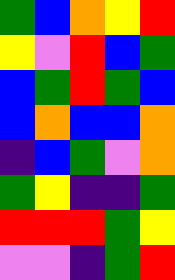[["green", "blue", "orange", "yellow", "red"], ["yellow", "violet", "red", "blue", "green"], ["blue", "green", "red", "green", "blue"], ["blue", "orange", "blue", "blue", "orange"], ["indigo", "blue", "green", "violet", "orange"], ["green", "yellow", "indigo", "indigo", "green"], ["red", "red", "red", "green", "yellow"], ["violet", "violet", "indigo", "green", "red"]]